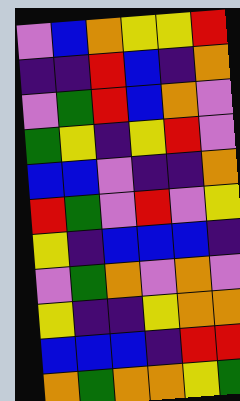[["violet", "blue", "orange", "yellow", "yellow", "red"], ["indigo", "indigo", "red", "blue", "indigo", "orange"], ["violet", "green", "red", "blue", "orange", "violet"], ["green", "yellow", "indigo", "yellow", "red", "violet"], ["blue", "blue", "violet", "indigo", "indigo", "orange"], ["red", "green", "violet", "red", "violet", "yellow"], ["yellow", "indigo", "blue", "blue", "blue", "indigo"], ["violet", "green", "orange", "violet", "orange", "violet"], ["yellow", "indigo", "indigo", "yellow", "orange", "orange"], ["blue", "blue", "blue", "indigo", "red", "red"], ["orange", "green", "orange", "orange", "yellow", "green"]]